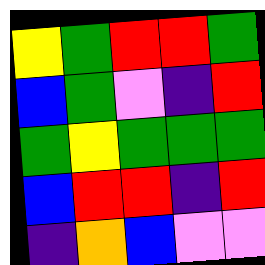[["yellow", "green", "red", "red", "green"], ["blue", "green", "violet", "indigo", "red"], ["green", "yellow", "green", "green", "green"], ["blue", "red", "red", "indigo", "red"], ["indigo", "orange", "blue", "violet", "violet"]]